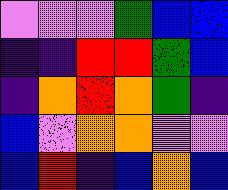[["violet", "violet", "violet", "green", "blue", "blue"], ["indigo", "indigo", "red", "red", "green", "blue"], ["indigo", "orange", "red", "orange", "green", "indigo"], ["blue", "violet", "orange", "orange", "violet", "violet"], ["blue", "red", "indigo", "blue", "orange", "blue"]]